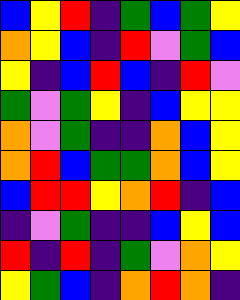[["blue", "yellow", "red", "indigo", "green", "blue", "green", "yellow"], ["orange", "yellow", "blue", "indigo", "red", "violet", "green", "blue"], ["yellow", "indigo", "blue", "red", "blue", "indigo", "red", "violet"], ["green", "violet", "green", "yellow", "indigo", "blue", "yellow", "yellow"], ["orange", "violet", "green", "indigo", "indigo", "orange", "blue", "yellow"], ["orange", "red", "blue", "green", "green", "orange", "blue", "yellow"], ["blue", "red", "red", "yellow", "orange", "red", "indigo", "blue"], ["indigo", "violet", "green", "indigo", "indigo", "blue", "yellow", "blue"], ["red", "indigo", "red", "indigo", "green", "violet", "orange", "yellow"], ["yellow", "green", "blue", "indigo", "orange", "red", "orange", "indigo"]]